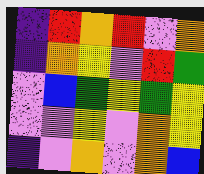[["indigo", "red", "orange", "red", "violet", "orange"], ["indigo", "orange", "yellow", "violet", "red", "green"], ["violet", "blue", "green", "yellow", "green", "yellow"], ["violet", "violet", "yellow", "violet", "orange", "yellow"], ["indigo", "violet", "orange", "violet", "orange", "blue"]]